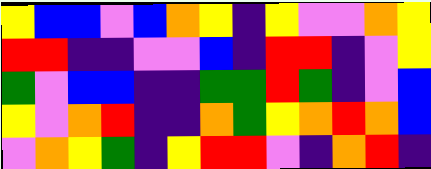[["yellow", "blue", "blue", "violet", "blue", "orange", "yellow", "indigo", "yellow", "violet", "violet", "orange", "yellow"], ["red", "red", "indigo", "indigo", "violet", "violet", "blue", "indigo", "red", "red", "indigo", "violet", "yellow"], ["green", "violet", "blue", "blue", "indigo", "indigo", "green", "green", "red", "green", "indigo", "violet", "blue"], ["yellow", "violet", "orange", "red", "indigo", "indigo", "orange", "green", "yellow", "orange", "red", "orange", "blue"], ["violet", "orange", "yellow", "green", "indigo", "yellow", "red", "red", "violet", "indigo", "orange", "red", "indigo"]]